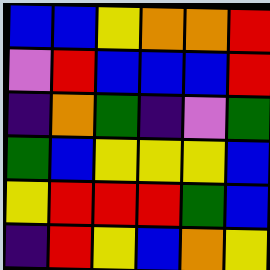[["blue", "blue", "yellow", "orange", "orange", "red"], ["violet", "red", "blue", "blue", "blue", "red"], ["indigo", "orange", "green", "indigo", "violet", "green"], ["green", "blue", "yellow", "yellow", "yellow", "blue"], ["yellow", "red", "red", "red", "green", "blue"], ["indigo", "red", "yellow", "blue", "orange", "yellow"]]